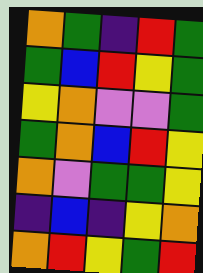[["orange", "green", "indigo", "red", "green"], ["green", "blue", "red", "yellow", "green"], ["yellow", "orange", "violet", "violet", "green"], ["green", "orange", "blue", "red", "yellow"], ["orange", "violet", "green", "green", "yellow"], ["indigo", "blue", "indigo", "yellow", "orange"], ["orange", "red", "yellow", "green", "red"]]